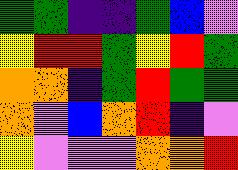[["green", "green", "indigo", "indigo", "green", "blue", "violet"], ["yellow", "red", "red", "green", "yellow", "red", "green"], ["orange", "orange", "indigo", "green", "red", "green", "green"], ["orange", "violet", "blue", "orange", "red", "indigo", "violet"], ["yellow", "violet", "violet", "violet", "orange", "orange", "red"]]